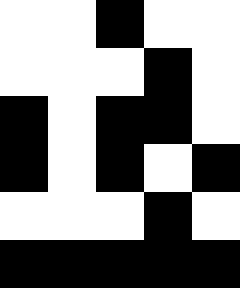[["white", "white", "black", "white", "white"], ["white", "white", "white", "black", "white"], ["black", "white", "black", "black", "white"], ["black", "white", "black", "white", "black"], ["white", "white", "white", "black", "white"], ["black", "black", "black", "black", "black"]]